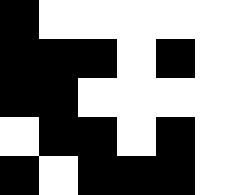[["black", "white", "white", "white", "white", "white"], ["black", "black", "black", "white", "black", "white"], ["black", "black", "white", "white", "white", "white"], ["white", "black", "black", "white", "black", "white"], ["black", "white", "black", "black", "black", "white"]]